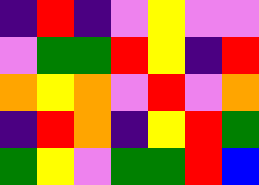[["indigo", "red", "indigo", "violet", "yellow", "violet", "violet"], ["violet", "green", "green", "red", "yellow", "indigo", "red"], ["orange", "yellow", "orange", "violet", "red", "violet", "orange"], ["indigo", "red", "orange", "indigo", "yellow", "red", "green"], ["green", "yellow", "violet", "green", "green", "red", "blue"]]